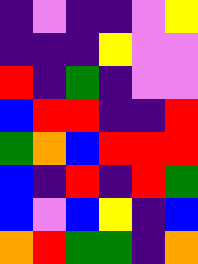[["indigo", "violet", "indigo", "indigo", "violet", "yellow"], ["indigo", "indigo", "indigo", "yellow", "violet", "violet"], ["red", "indigo", "green", "indigo", "violet", "violet"], ["blue", "red", "red", "indigo", "indigo", "red"], ["green", "orange", "blue", "red", "red", "red"], ["blue", "indigo", "red", "indigo", "red", "green"], ["blue", "violet", "blue", "yellow", "indigo", "blue"], ["orange", "red", "green", "green", "indigo", "orange"]]